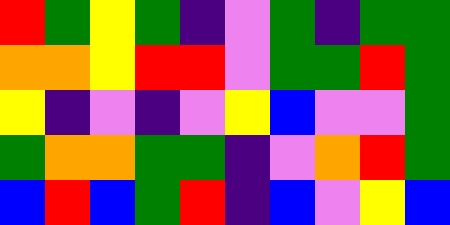[["red", "green", "yellow", "green", "indigo", "violet", "green", "indigo", "green", "green"], ["orange", "orange", "yellow", "red", "red", "violet", "green", "green", "red", "green"], ["yellow", "indigo", "violet", "indigo", "violet", "yellow", "blue", "violet", "violet", "green"], ["green", "orange", "orange", "green", "green", "indigo", "violet", "orange", "red", "green"], ["blue", "red", "blue", "green", "red", "indigo", "blue", "violet", "yellow", "blue"]]